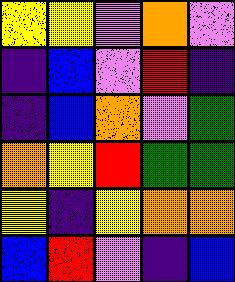[["yellow", "yellow", "violet", "orange", "violet"], ["indigo", "blue", "violet", "red", "indigo"], ["indigo", "blue", "orange", "violet", "green"], ["orange", "yellow", "red", "green", "green"], ["yellow", "indigo", "yellow", "orange", "orange"], ["blue", "red", "violet", "indigo", "blue"]]